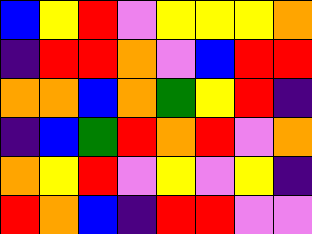[["blue", "yellow", "red", "violet", "yellow", "yellow", "yellow", "orange"], ["indigo", "red", "red", "orange", "violet", "blue", "red", "red"], ["orange", "orange", "blue", "orange", "green", "yellow", "red", "indigo"], ["indigo", "blue", "green", "red", "orange", "red", "violet", "orange"], ["orange", "yellow", "red", "violet", "yellow", "violet", "yellow", "indigo"], ["red", "orange", "blue", "indigo", "red", "red", "violet", "violet"]]